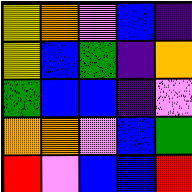[["yellow", "orange", "violet", "blue", "indigo"], ["yellow", "blue", "green", "indigo", "orange"], ["green", "blue", "blue", "indigo", "violet"], ["orange", "orange", "violet", "blue", "green"], ["red", "violet", "blue", "blue", "red"]]